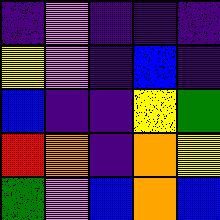[["indigo", "violet", "indigo", "indigo", "indigo"], ["yellow", "violet", "indigo", "blue", "indigo"], ["blue", "indigo", "indigo", "yellow", "green"], ["red", "orange", "indigo", "orange", "yellow"], ["green", "violet", "blue", "orange", "blue"]]